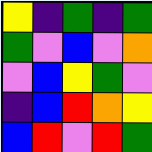[["yellow", "indigo", "green", "indigo", "green"], ["green", "violet", "blue", "violet", "orange"], ["violet", "blue", "yellow", "green", "violet"], ["indigo", "blue", "red", "orange", "yellow"], ["blue", "red", "violet", "red", "green"]]